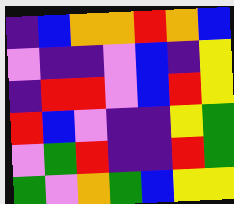[["indigo", "blue", "orange", "orange", "red", "orange", "blue"], ["violet", "indigo", "indigo", "violet", "blue", "indigo", "yellow"], ["indigo", "red", "red", "violet", "blue", "red", "yellow"], ["red", "blue", "violet", "indigo", "indigo", "yellow", "green"], ["violet", "green", "red", "indigo", "indigo", "red", "green"], ["green", "violet", "orange", "green", "blue", "yellow", "yellow"]]